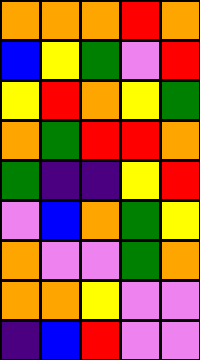[["orange", "orange", "orange", "red", "orange"], ["blue", "yellow", "green", "violet", "red"], ["yellow", "red", "orange", "yellow", "green"], ["orange", "green", "red", "red", "orange"], ["green", "indigo", "indigo", "yellow", "red"], ["violet", "blue", "orange", "green", "yellow"], ["orange", "violet", "violet", "green", "orange"], ["orange", "orange", "yellow", "violet", "violet"], ["indigo", "blue", "red", "violet", "violet"]]